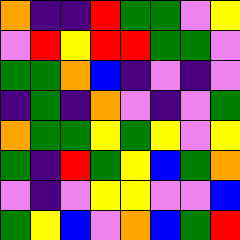[["orange", "indigo", "indigo", "red", "green", "green", "violet", "yellow"], ["violet", "red", "yellow", "red", "red", "green", "green", "violet"], ["green", "green", "orange", "blue", "indigo", "violet", "indigo", "violet"], ["indigo", "green", "indigo", "orange", "violet", "indigo", "violet", "green"], ["orange", "green", "green", "yellow", "green", "yellow", "violet", "yellow"], ["green", "indigo", "red", "green", "yellow", "blue", "green", "orange"], ["violet", "indigo", "violet", "yellow", "yellow", "violet", "violet", "blue"], ["green", "yellow", "blue", "violet", "orange", "blue", "green", "red"]]